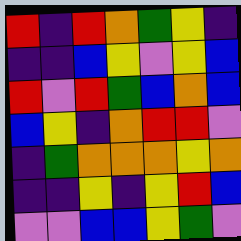[["red", "indigo", "red", "orange", "green", "yellow", "indigo"], ["indigo", "indigo", "blue", "yellow", "violet", "yellow", "blue"], ["red", "violet", "red", "green", "blue", "orange", "blue"], ["blue", "yellow", "indigo", "orange", "red", "red", "violet"], ["indigo", "green", "orange", "orange", "orange", "yellow", "orange"], ["indigo", "indigo", "yellow", "indigo", "yellow", "red", "blue"], ["violet", "violet", "blue", "blue", "yellow", "green", "violet"]]